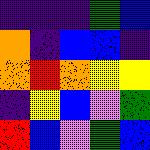[["indigo", "indigo", "indigo", "green", "blue"], ["orange", "indigo", "blue", "blue", "indigo"], ["orange", "red", "orange", "yellow", "yellow"], ["indigo", "yellow", "blue", "violet", "green"], ["red", "blue", "violet", "green", "blue"]]